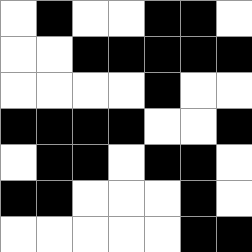[["white", "black", "white", "white", "black", "black", "white"], ["white", "white", "black", "black", "black", "black", "black"], ["white", "white", "white", "white", "black", "white", "white"], ["black", "black", "black", "black", "white", "white", "black"], ["white", "black", "black", "white", "black", "black", "white"], ["black", "black", "white", "white", "white", "black", "white"], ["white", "white", "white", "white", "white", "black", "black"]]